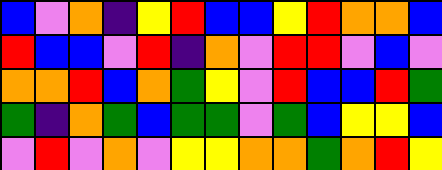[["blue", "violet", "orange", "indigo", "yellow", "red", "blue", "blue", "yellow", "red", "orange", "orange", "blue"], ["red", "blue", "blue", "violet", "red", "indigo", "orange", "violet", "red", "red", "violet", "blue", "violet"], ["orange", "orange", "red", "blue", "orange", "green", "yellow", "violet", "red", "blue", "blue", "red", "green"], ["green", "indigo", "orange", "green", "blue", "green", "green", "violet", "green", "blue", "yellow", "yellow", "blue"], ["violet", "red", "violet", "orange", "violet", "yellow", "yellow", "orange", "orange", "green", "orange", "red", "yellow"]]